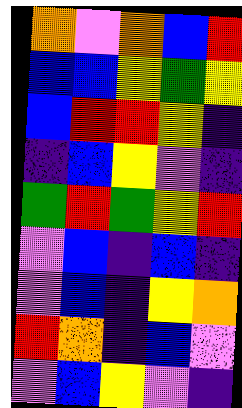[["orange", "violet", "orange", "blue", "red"], ["blue", "blue", "yellow", "green", "yellow"], ["blue", "red", "red", "yellow", "indigo"], ["indigo", "blue", "yellow", "violet", "indigo"], ["green", "red", "green", "yellow", "red"], ["violet", "blue", "indigo", "blue", "indigo"], ["violet", "blue", "indigo", "yellow", "orange"], ["red", "orange", "indigo", "blue", "violet"], ["violet", "blue", "yellow", "violet", "indigo"]]